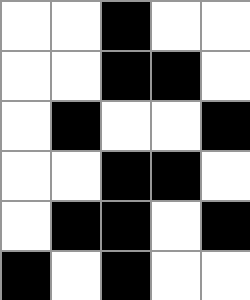[["white", "white", "black", "white", "white"], ["white", "white", "black", "black", "white"], ["white", "black", "white", "white", "black"], ["white", "white", "black", "black", "white"], ["white", "black", "black", "white", "black"], ["black", "white", "black", "white", "white"]]